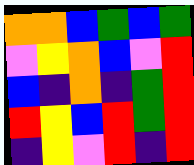[["orange", "orange", "blue", "green", "blue", "green"], ["violet", "yellow", "orange", "blue", "violet", "red"], ["blue", "indigo", "orange", "indigo", "green", "red"], ["red", "yellow", "blue", "red", "green", "red"], ["indigo", "yellow", "violet", "red", "indigo", "red"]]